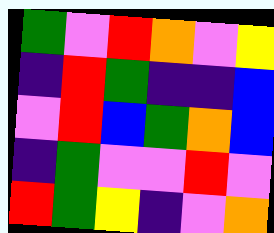[["green", "violet", "red", "orange", "violet", "yellow"], ["indigo", "red", "green", "indigo", "indigo", "blue"], ["violet", "red", "blue", "green", "orange", "blue"], ["indigo", "green", "violet", "violet", "red", "violet"], ["red", "green", "yellow", "indigo", "violet", "orange"]]